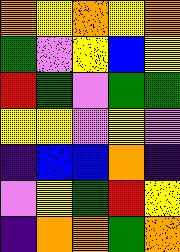[["orange", "yellow", "orange", "yellow", "orange"], ["green", "violet", "yellow", "blue", "yellow"], ["red", "green", "violet", "green", "green"], ["yellow", "yellow", "violet", "yellow", "violet"], ["indigo", "blue", "blue", "orange", "indigo"], ["violet", "yellow", "green", "red", "yellow"], ["indigo", "orange", "orange", "green", "orange"]]